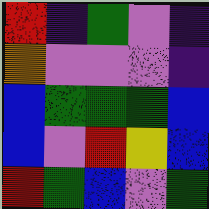[["red", "indigo", "green", "violet", "indigo"], ["orange", "violet", "violet", "violet", "indigo"], ["blue", "green", "green", "green", "blue"], ["blue", "violet", "red", "yellow", "blue"], ["red", "green", "blue", "violet", "green"]]